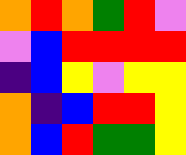[["orange", "red", "orange", "green", "red", "violet"], ["violet", "blue", "red", "red", "red", "red"], ["indigo", "blue", "yellow", "violet", "yellow", "yellow"], ["orange", "indigo", "blue", "red", "red", "yellow"], ["orange", "blue", "red", "green", "green", "yellow"]]